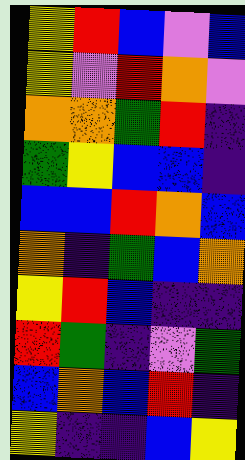[["yellow", "red", "blue", "violet", "blue"], ["yellow", "violet", "red", "orange", "violet"], ["orange", "orange", "green", "red", "indigo"], ["green", "yellow", "blue", "blue", "indigo"], ["blue", "blue", "red", "orange", "blue"], ["orange", "indigo", "green", "blue", "orange"], ["yellow", "red", "blue", "indigo", "indigo"], ["red", "green", "indigo", "violet", "green"], ["blue", "orange", "blue", "red", "indigo"], ["yellow", "indigo", "indigo", "blue", "yellow"]]